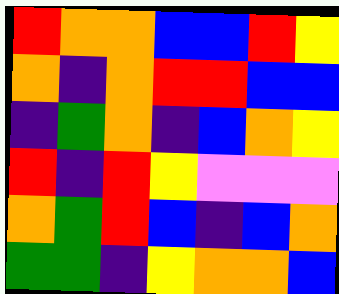[["red", "orange", "orange", "blue", "blue", "red", "yellow"], ["orange", "indigo", "orange", "red", "red", "blue", "blue"], ["indigo", "green", "orange", "indigo", "blue", "orange", "yellow"], ["red", "indigo", "red", "yellow", "violet", "violet", "violet"], ["orange", "green", "red", "blue", "indigo", "blue", "orange"], ["green", "green", "indigo", "yellow", "orange", "orange", "blue"]]